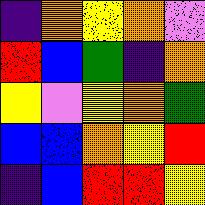[["indigo", "orange", "yellow", "orange", "violet"], ["red", "blue", "green", "indigo", "orange"], ["yellow", "violet", "yellow", "orange", "green"], ["blue", "blue", "orange", "yellow", "red"], ["indigo", "blue", "red", "red", "yellow"]]